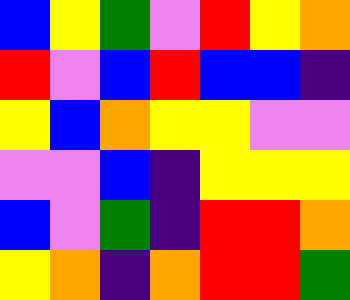[["blue", "yellow", "green", "violet", "red", "yellow", "orange"], ["red", "violet", "blue", "red", "blue", "blue", "indigo"], ["yellow", "blue", "orange", "yellow", "yellow", "violet", "violet"], ["violet", "violet", "blue", "indigo", "yellow", "yellow", "yellow"], ["blue", "violet", "green", "indigo", "red", "red", "orange"], ["yellow", "orange", "indigo", "orange", "red", "red", "green"]]